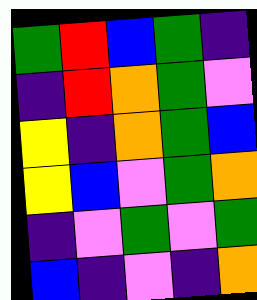[["green", "red", "blue", "green", "indigo"], ["indigo", "red", "orange", "green", "violet"], ["yellow", "indigo", "orange", "green", "blue"], ["yellow", "blue", "violet", "green", "orange"], ["indigo", "violet", "green", "violet", "green"], ["blue", "indigo", "violet", "indigo", "orange"]]